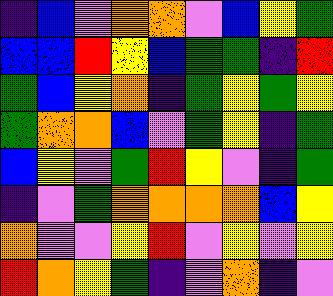[["indigo", "blue", "violet", "orange", "orange", "violet", "blue", "yellow", "green"], ["blue", "blue", "red", "yellow", "blue", "green", "green", "indigo", "red"], ["green", "blue", "yellow", "orange", "indigo", "green", "yellow", "green", "yellow"], ["green", "orange", "orange", "blue", "violet", "green", "yellow", "indigo", "green"], ["blue", "yellow", "violet", "green", "red", "yellow", "violet", "indigo", "green"], ["indigo", "violet", "green", "orange", "orange", "orange", "orange", "blue", "yellow"], ["orange", "violet", "violet", "yellow", "red", "violet", "yellow", "violet", "yellow"], ["red", "orange", "yellow", "green", "indigo", "violet", "orange", "indigo", "violet"]]